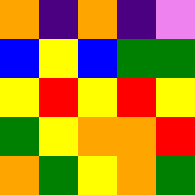[["orange", "indigo", "orange", "indigo", "violet"], ["blue", "yellow", "blue", "green", "green"], ["yellow", "red", "yellow", "red", "yellow"], ["green", "yellow", "orange", "orange", "red"], ["orange", "green", "yellow", "orange", "green"]]